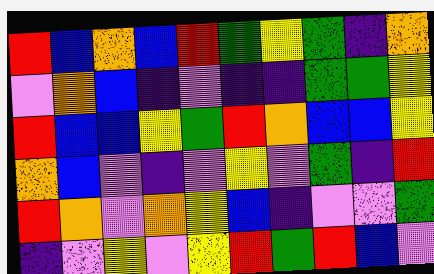[["red", "blue", "orange", "blue", "red", "green", "yellow", "green", "indigo", "orange"], ["violet", "orange", "blue", "indigo", "violet", "indigo", "indigo", "green", "green", "yellow"], ["red", "blue", "blue", "yellow", "green", "red", "orange", "blue", "blue", "yellow"], ["orange", "blue", "violet", "indigo", "violet", "yellow", "violet", "green", "indigo", "red"], ["red", "orange", "violet", "orange", "yellow", "blue", "indigo", "violet", "violet", "green"], ["indigo", "violet", "yellow", "violet", "yellow", "red", "green", "red", "blue", "violet"]]